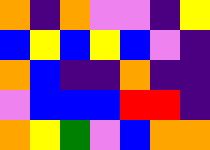[["orange", "indigo", "orange", "violet", "violet", "indigo", "yellow"], ["blue", "yellow", "blue", "yellow", "blue", "violet", "indigo"], ["orange", "blue", "indigo", "indigo", "orange", "indigo", "indigo"], ["violet", "blue", "blue", "blue", "red", "red", "indigo"], ["orange", "yellow", "green", "violet", "blue", "orange", "orange"]]